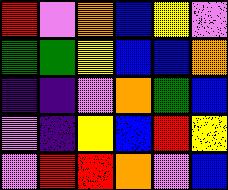[["red", "violet", "orange", "blue", "yellow", "violet"], ["green", "green", "yellow", "blue", "blue", "orange"], ["indigo", "indigo", "violet", "orange", "green", "blue"], ["violet", "indigo", "yellow", "blue", "red", "yellow"], ["violet", "red", "red", "orange", "violet", "blue"]]